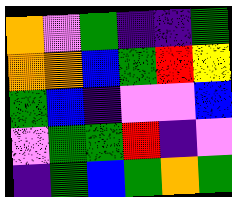[["orange", "violet", "green", "indigo", "indigo", "green"], ["orange", "orange", "blue", "green", "red", "yellow"], ["green", "blue", "indigo", "violet", "violet", "blue"], ["violet", "green", "green", "red", "indigo", "violet"], ["indigo", "green", "blue", "green", "orange", "green"]]